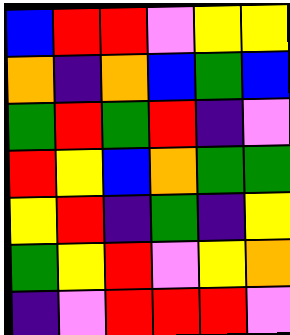[["blue", "red", "red", "violet", "yellow", "yellow"], ["orange", "indigo", "orange", "blue", "green", "blue"], ["green", "red", "green", "red", "indigo", "violet"], ["red", "yellow", "blue", "orange", "green", "green"], ["yellow", "red", "indigo", "green", "indigo", "yellow"], ["green", "yellow", "red", "violet", "yellow", "orange"], ["indigo", "violet", "red", "red", "red", "violet"]]